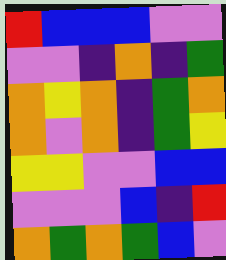[["red", "blue", "blue", "blue", "violet", "violet"], ["violet", "violet", "indigo", "orange", "indigo", "green"], ["orange", "yellow", "orange", "indigo", "green", "orange"], ["orange", "violet", "orange", "indigo", "green", "yellow"], ["yellow", "yellow", "violet", "violet", "blue", "blue"], ["violet", "violet", "violet", "blue", "indigo", "red"], ["orange", "green", "orange", "green", "blue", "violet"]]